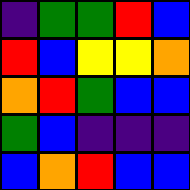[["indigo", "green", "green", "red", "blue"], ["red", "blue", "yellow", "yellow", "orange"], ["orange", "red", "green", "blue", "blue"], ["green", "blue", "indigo", "indigo", "indigo"], ["blue", "orange", "red", "blue", "blue"]]